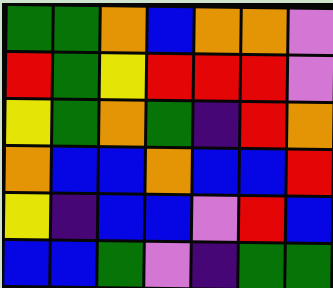[["green", "green", "orange", "blue", "orange", "orange", "violet"], ["red", "green", "yellow", "red", "red", "red", "violet"], ["yellow", "green", "orange", "green", "indigo", "red", "orange"], ["orange", "blue", "blue", "orange", "blue", "blue", "red"], ["yellow", "indigo", "blue", "blue", "violet", "red", "blue"], ["blue", "blue", "green", "violet", "indigo", "green", "green"]]